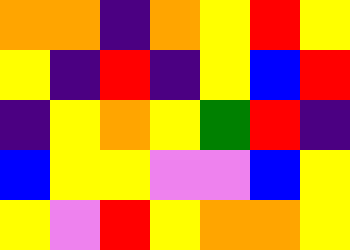[["orange", "orange", "indigo", "orange", "yellow", "red", "yellow"], ["yellow", "indigo", "red", "indigo", "yellow", "blue", "red"], ["indigo", "yellow", "orange", "yellow", "green", "red", "indigo"], ["blue", "yellow", "yellow", "violet", "violet", "blue", "yellow"], ["yellow", "violet", "red", "yellow", "orange", "orange", "yellow"]]